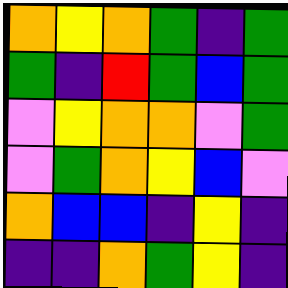[["orange", "yellow", "orange", "green", "indigo", "green"], ["green", "indigo", "red", "green", "blue", "green"], ["violet", "yellow", "orange", "orange", "violet", "green"], ["violet", "green", "orange", "yellow", "blue", "violet"], ["orange", "blue", "blue", "indigo", "yellow", "indigo"], ["indigo", "indigo", "orange", "green", "yellow", "indigo"]]